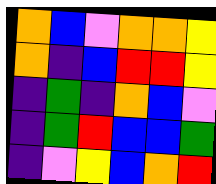[["orange", "blue", "violet", "orange", "orange", "yellow"], ["orange", "indigo", "blue", "red", "red", "yellow"], ["indigo", "green", "indigo", "orange", "blue", "violet"], ["indigo", "green", "red", "blue", "blue", "green"], ["indigo", "violet", "yellow", "blue", "orange", "red"]]